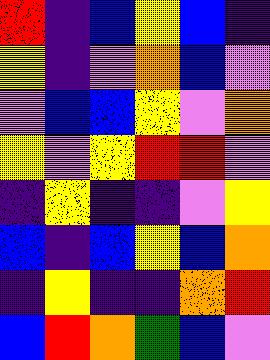[["red", "indigo", "blue", "yellow", "blue", "indigo"], ["yellow", "indigo", "violet", "orange", "blue", "violet"], ["violet", "blue", "blue", "yellow", "violet", "orange"], ["yellow", "violet", "yellow", "red", "red", "violet"], ["indigo", "yellow", "indigo", "indigo", "violet", "yellow"], ["blue", "indigo", "blue", "yellow", "blue", "orange"], ["indigo", "yellow", "indigo", "indigo", "orange", "red"], ["blue", "red", "orange", "green", "blue", "violet"]]